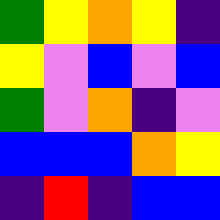[["green", "yellow", "orange", "yellow", "indigo"], ["yellow", "violet", "blue", "violet", "blue"], ["green", "violet", "orange", "indigo", "violet"], ["blue", "blue", "blue", "orange", "yellow"], ["indigo", "red", "indigo", "blue", "blue"]]